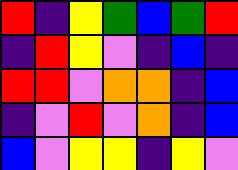[["red", "indigo", "yellow", "green", "blue", "green", "red"], ["indigo", "red", "yellow", "violet", "indigo", "blue", "indigo"], ["red", "red", "violet", "orange", "orange", "indigo", "blue"], ["indigo", "violet", "red", "violet", "orange", "indigo", "blue"], ["blue", "violet", "yellow", "yellow", "indigo", "yellow", "violet"]]